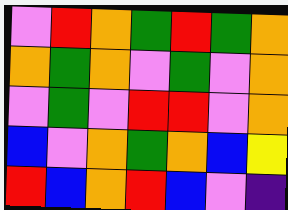[["violet", "red", "orange", "green", "red", "green", "orange"], ["orange", "green", "orange", "violet", "green", "violet", "orange"], ["violet", "green", "violet", "red", "red", "violet", "orange"], ["blue", "violet", "orange", "green", "orange", "blue", "yellow"], ["red", "blue", "orange", "red", "blue", "violet", "indigo"]]